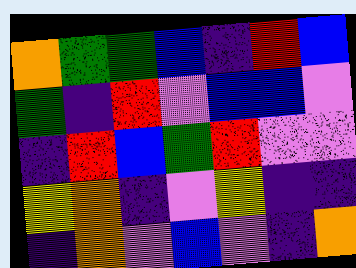[["orange", "green", "green", "blue", "indigo", "red", "blue"], ["green", "indigo", "red", "violet", "blue", "blue", "violet"], ["indigo", "red", "blue", "green", "red", "violet", "violet"], ["yellow", "orange", "indigo", "violet", "yellow", "indigo", "indigo"], ["indigo", "orange", "violet", "blue", "violet", "indigo", "orange"]]